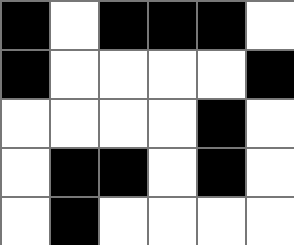[["black", "white", "black", "black", "black", "white"], ["black", "white", "white", "white", "white", "black"], ["white", "white", "white", "white", "black", "white"], ["white", "black", "black", "white", "black", "white"], ["white", "black", "white", "white", "white", "white"]]